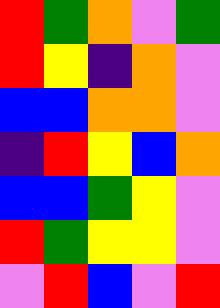[["red", "green", "orange", "violet", "green"], ["red", "yellow", "indigo", "orange", "violet"], ["blue", "blue", "orange", "orange", "violet"], ["indigo", "red", "yellow", "blue", "orange"], ["blue", "blue", "green", "yellow", "violet"], ["red", "green", "yellow", "yellow", "violet"], ["violet", "red", "blue", "violet", "red"]]